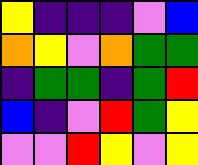[["yellow", "indigo", "indigo", "indigo", "violet", "blue"], ["orange", "yellow", "violet", "orange", "green", "green"], ["indigo", "green", "green", "indigo", "green", "red"], ["blue", "indigo", "violet", "red", "green", "yellow"], ["violet", "violet", "red", "yellow", "violet", "yellow"]]